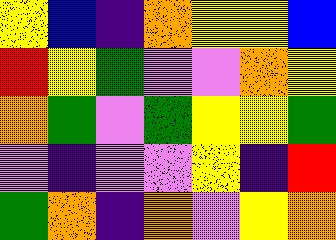[["yellow", "blue", "indigo", "orange", "yellow", "yellow", "blue"], ["red", "yellow", "green", "violet", "violet", "orange", "yellow"], ["orange", "green", "violet", "green", "yellow", "yellow", "green"], ["violet", "indigo", "violet", "violet", "yellow", "indigo", "red"], ["green", "orange", "indigo", "orange", "violet", "yellow", "orange"]]